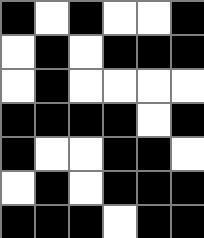[["black", "white", "black", "white", "white", "black"], ["white", "black", "white", "black", "black", "black"], ["white", "black", "white", "white", "white", "white"], ["black", "black", "black", "black", "white", "black"], ["black", "white", "white", "black", "black", "white"], ["white", "black", "white", "black", "black", "black"], ["black", "black", "black", "white", "black", "black"]]